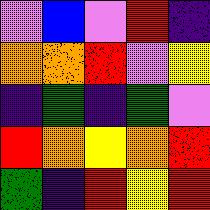[["violet", "blue", "violet", "red", "indigo"], ["orange", "orange", "red", "violet", "yellow"], ["indigo", "green", "indigo", "green", "violet"], ["red", "orange", "yellow", "orange", "red"], ["green", "indigo", "red", "yellow", "red"]]